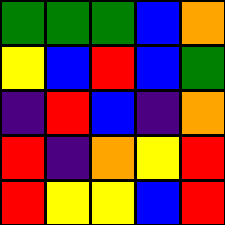[["green", "green", "green", "blue", "orange"], ["yellow", "blue", "red", "blue", "green"], ["indigo", "red", "blue", "indigo", "orange"], ["red", "indigo", "orange", "yellow", "red"], ["red", "yellow", "yellow", "blue", "red"]]